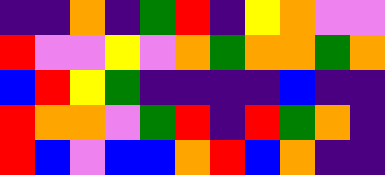[["indigo", "indigo", "orange", "indigo", "green", "red", "indigo", "yellow", "orange", "violet", "violet"], ["red", "violet", "violet", "yellow", "violet", "orange", "green", "orange", "orange", "green", "orange"], ["blue", "red", "yellow", "green", "indigo", "indigo", "indigo", "indigo", "blue", "indigo", "indigo"], ["red", "orange", "orange", "violet", "green", "red", "indigo", "red", "green", "orange", "indigo"], ["red", "blue", "violet", "blue", "blue", "orange", "red", "blue", "orange", "indigo", "indigo"]]